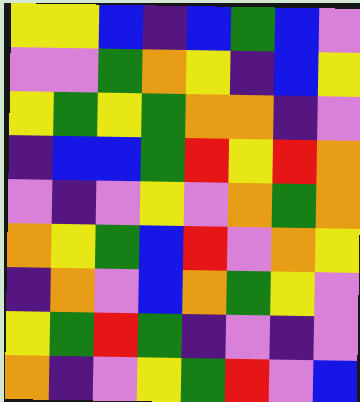[["yellow", "yellow", "blue", "indigo", "blue", "green", "blue", "violet"], ["violet", "violet", "green", "orange", "yellow", "indigo", "blue", "yellow"], ["yellow", "green", "yellow", "green", "orange", "orange", "indigo", "violet"], ["indigo", "blue", "blue", "green", "red", "yellow", "red", "orange"], ["violet", "indigo", "violet", "yellow", "violet", "orange", "green", "orange"], ["orange", "yellow", "green", "blue", "red", "violet", "orange", "yellow"], ["indigo", "orange", "violet", "blue", "orange", "green", "yellow", "violet"], ["yellow", "green", "red", "green", "indigo", "violet", "indigo", "violet"], ["orange", "indigo", "violet", "yellow", "green", "red", "violet", "blue"]]